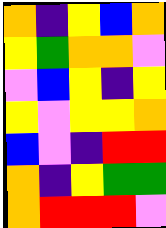[["orange", "indigo", "yellow", "blue", "orange"], ["yellow", "green", "orange", "orange", "violet"], ["violet", "blue", "yellow", "indigo", "yellow"], ["yellow", "violet", "yellow", "yellow", "orange"], ["blue", "violet", "indigo", "red", "red"], ["orange", "indigo", "yellow", "green", "green"], ["orange", "red", "red", "red", "violet"]]